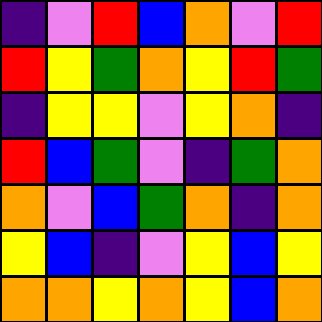[["indigo", "violet", "red", "blue", "orange", "violet", "red"], ["red", "yellow", "green", "orange", "yellow", "red", "green"], ["indigo", "yellow", "yellow", "violet", "yellow", "orange", "indigo"], ["red", "blue", "green", "violet", "indigo", "green", "orange"], ["orange", "violet", "blue", "green", "orange", "indigo", "orange"], ["yellow", "blue", "indigo", "violet", "yellow", "blue", "yellow"], ["orange", "orange", "yellow", "orange", "yellow", "blue", "orange"]]